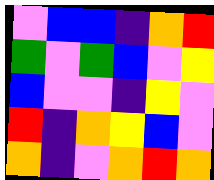[["violet", "blue", "blue", "indigo", "orange", "red"], ["green", "violet", "green", "blue", "violet", "yellow"], ["blue", "violet", "violet", "indigo", "yellow", "violet"], ["red", "indigo", "orange", "yellow", "blue", "violet"], ["orange", "indigo", "violet", "orange", "red", "orange"]]